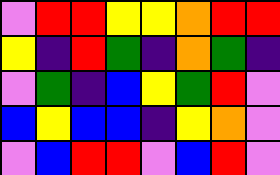[["violet", "red", "red", "yellow", "yellow", "orange", "red", "red"], ["yellow", "indigo", "red", "green", "indigo", "orange", "green", "indigo"], ["violet", "green", "indigo", "blue", "yellow", "green", "red", "violet"], ["blue", "yellow", "blue", "blue", "indigo", "yellow", "orange", "violet"], ["violet", "blue", "red", "red", "violet", "blue", "red", "violet"]]